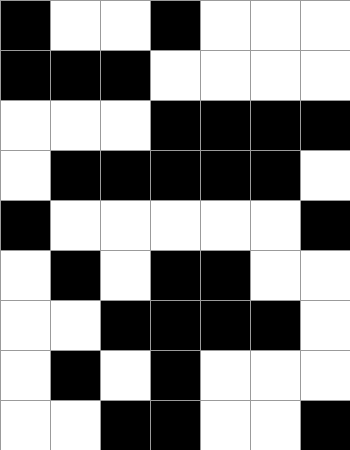[["black", "white", "white", "black", "white", "white", "white"], ["black", "black", "black", "white", "white", "white", "white"], ["white", "white", "white", "black", "black", "black", "black"], ["white", "black", "black", "black", "black", "black", "white"], ["black", "white", "white", "white", "white", "white", "black"], ["white", "black", "white", "black", "black", "white", "white"], ["white", "white", "black", "black", "black", "black", "white"], ["white", "black", "white", "black", "white", "white", "white"], ["white", "white", "black", "black", "white", "white", "black"]]